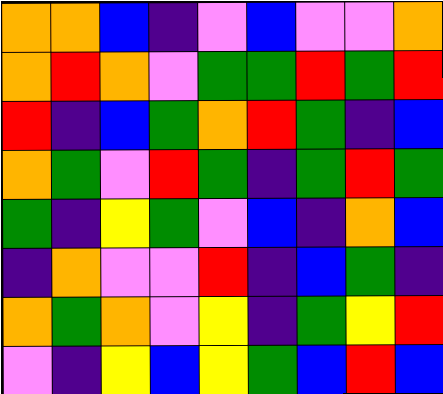[["orange", "orange", "blue", "indigo", "violet", "blue", "violet", "violet", "orange"], ["orange", "red", "orange", "violet", "green", "green", "red", "green", "red"], ["red", "indigo", "blue", "green", "orange", "red", "green", "indigo", "blue"], ["orange", "green", "violet", "red", "green", "indigo", "green", "red", "green"], ["green", "indigo", "yellow", "green", "violet", "blue", "indigo", "orange", "blue"], ["indigo", "orange", "violet", "violet", "red", "indigo", "blue", "green", "indigo"], ["orange", "green", "orange", "violet", "yellow", "indigo", "green", "yellow", "red"], ["violet", "indigo", "yellow", "blue", "yellow", "green", "blue", "red", "blue"]]